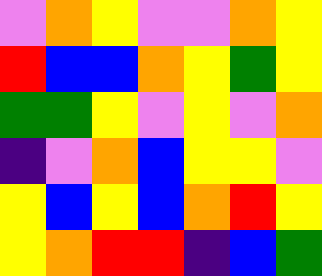[["violet", "orange", "yellow", "violet", "violet", "orange", "yellow"], ["red", "blue", "blue", "orange", "yellow", "green", "yellow"], ["green", "green", "yellow", "violet", "yellow", "violet", "orange"], ["indigo", "violet", "orange", "blue", "yellow", "yellow", "violet"], ["yellow", "blue", "yellow", "blue", "orange", "red", "yellow"], ["yellow", "orange", "red", "red", "indigo", "blue", "green"]]